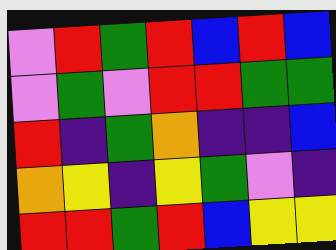[["violet", "red", "green", "red", "blue", "red", "blue"], ["violet", "green", "violet", "red", "red", "green", "green"], ["red", "indigo", "green", "orange", "indigo", "indigo", "blue"], ["orange", "yellow", "indigo", "yellow", "green", "violet", "indigo"], ["red", "red", "green", "red", "blue", "yellow", "yellow"]]